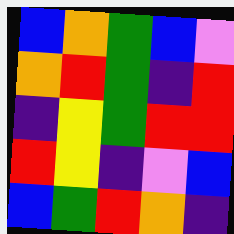[["blue", "orange", "green", "blue", "violet"], ["orange", "red", "green", "indigo", "red"], ["indigo", "yellow", "green", "red", "red"], ["red", "yellow", "indigo", "violet", "blue"], ["blue", "green", "red", "orange", "indigo"]]